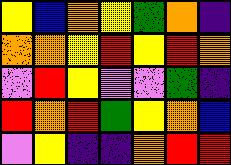[["yellow", "blue", "orange", "yellow", "green", "orange", "indigo"], ["orange", "orange", "yellow", "red", "yellow", "red", "orange"], ["violet", "red", "yellow", "violet", "violet", "green", "indigo"], ["red", "orange", "red", "green", "yellow", "orange", "blue"], ["violet", "yellow", "indigo", "indigo", "orange", "red", "red"]]